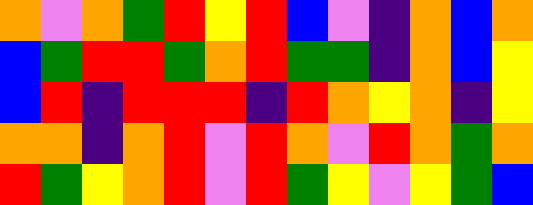[["orange", "violet", "orange", "green", "red", "yellow", "red", "blue", "violet", "indigo", "orange", "blue", "orange"], ["blue", "green", "red", "red", "green", "orange", "red", "green", "green", "indigo", "orange", "blue", "yellow"], ["blue", "red", "indigo", "red", "red", "red", "indigo", "red", "orange", "yellow", "orange", "indigo", "yellow"], ["orange", "orange", "indigo", "orange", "red", "violet", "red", "orange", "violet", "red", "orange", "green", "orange"], ["red", "green", "yellow", "orange", "red", "violet", "red", "green", "yellow", "violet", "yellow", "green", "blue"]]